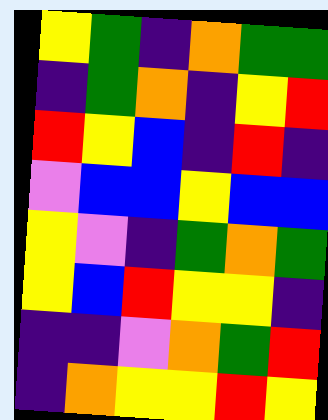[["yellow", "green", "indigo", "orange", "green", "green"], ["indigo", "green", "orange", "indigo", "yellow", "red"], ["red", "yellow", "blue", "indigo", "red", "indigo"], ["violet", "blue", "blue", "yellow", "blue", "blue"], ["yellow", "violet", "indigo", "green", "orange", "green"], ["yellow", "blue", "red", "yellow", "yellow", "indigo"], ["indigo", "indigo", "violet", "orange", "green", "red"], ["indigo", "orange", "yellow", "yellow", "red", "yellow"]]